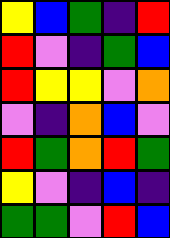[["yellow", "blue", "green", "indigo", "red"], ["red", "violet", "indigo", "green", "blue"], ["red", "yellow", "yellow", "violet", "orange"], ["violet", "indigo", "orange", "blue", "violet"], ["red", "green", "orange", "red", "green"], ["yellow", "violet", "indigo", "blue", "indigo"], ["green", "green", "violet", "red", "blue"]]